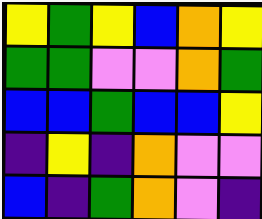[["yellow", "green", "yellow", "blue", "orange", "yellow"], ["green", "green", "violet", "violet", "orange", "green"], ["blue", "blue", "green", "blue", "blue", "yellow"], ["indigo", "yellow", "indigo", "orange", "violet", "violet"], ["blue", "indigo", "green", "orange", "violet", "indigo"]]